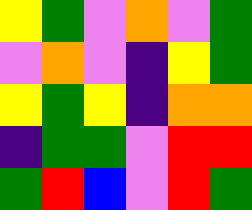[["yellow", "green", "violet", "orange", "violet", "green"], ["violet", "orange", "violet", "indigo", "yellow", "green"], ["yellow", "green", "yellow", "indigo", "orange", "orange"], ["indigo", "green", "green", "violet", "red", "red"], ["green", "red", "blue", "violet", "red", "green"]]